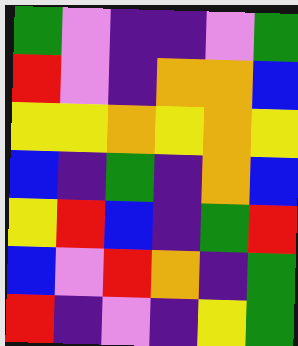[["green", "violet", "indigo", "indigo", "violet", "green"], ["red", "violet", "indigo", "orange", "orange", "blue"], ["yellow", "yellow", "orange", "yellow", "orange", "yellow"], ["blue", "indigo", "green", "indigo", "orange", "blue"], ["yellow", "red", "blue", "indigo", "green", "red"], ["blue", "violet", "red", "orange", "indigo", "green"], ["red", "indigo", "violet", "indigo", "yellow", "green"]]